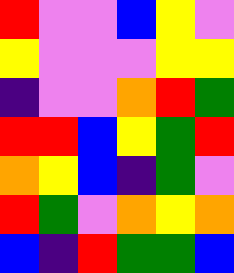[["red", "violet", "violet", "blue", "yellow", "violet"], ["yellow", "violet", "violet", "violet", "yellow", "yellow"], ["indigo", "violet", "violet", "orange", "red", "green"], ["red", "red", "blue", "yellow", "green", "red"], ["orange", "yellow", "blue", "indigo", "green", "violet"], ["red", "green", "violet", "orange", "yellow", "orange"], ["blue", "indigo", "red", "green", "green", "blue"]]